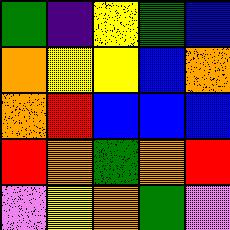[["green", "indigo", "yellow", "green", "blue"], ["orange", "yellow", "yellow", "blue", "orange"], ["orange", "red", "blue", "blue", "blue"], ["red", "orange", "green", "orange", "red"], ["violet", "yellow", "orange", "green", "violet"]]